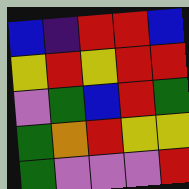[["blue", "indigo", "red", "red", "blue"], ["yellow", "red", "yellow", "red", "red"], ["violet", "green", "blue", "red", "green"], ["green", "orange", "red", "yellow", "yellow"], ["green", "violet", "violet", "violet", "red"]]